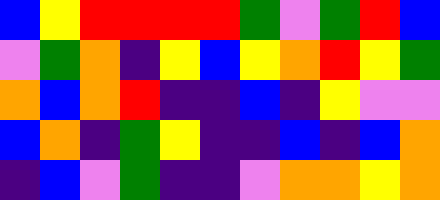[["blue", "yellow", "red", "red", "red", "red", "green", "violet", "green", "red", "blue"], ["violet", "green", "orange", "indigo", "yellow", "blue", "yellow", "orange", "red", "yellow", "green"], ["orange", "blue", "orange", "red", "indigo", "indigo", "blue", "indigo", "yellow", "violet", "violet"], ["blue", "orange", "indigo", "green", "yellow", "indigo", "indigo", "blue", "indigo", "blue", "orange"], ["indigo", "blue", "violet", "green", "indigo", "indigo", "violet", "orange", "orange", "yellow", "orange"]]